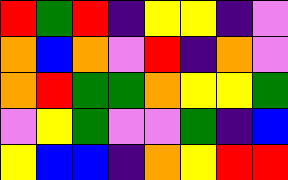[["red", "green", "red", "indigo", "yellow", "yellow", "indigo", "violet"], ["orange", "blue", "orange", "violet", "red", "indigo", "orange", "violet"], ["orange", "red", "green", "green", "orange", "yellow", "yellow", "green"], ["violet", "yellow", "green", "violet", "violet", "green", "indigo", "blue"], ["yellow", "blue", "blue", "indigo", "orange", "yellow", "red", "red"]]